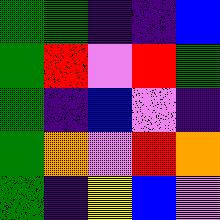[["green", "green", "indigo", "indigo", "blue"], ["green", "red", "violet", "red", "green"], ["green", "indigo", "blue", "violet", "indigo"], ["green", "orange", "violet", "red", "orange"], ["green", "indigo", "yellow", "blue", "violet"]]